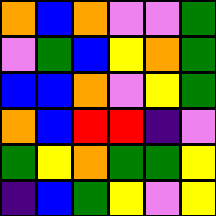[["orange", "blue", "orange", "violet", "violet", "green"], ["violet", "green", "blue", "yellow", "orange", "green"], ["blue", "blue", "orange", "violet", "yellow", "green"], ["orange", "blue", "red", "red", "indigo", "violet"], ["green", "yellow", "orange", "green", "green", "yellow"], ["indigo", "blue", "green", "yellow", "violet", "yellow"]]